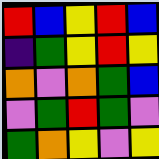[["red", "blue", "yellow", "red", "blue"], ["indigo", "green", "yellow", "red", "yellow"], ["orange", "violet", "orange", "green", "blue"], ["violet", "green", "red", "green", "violet"], ["green", "orange", "yellow", "violet", "yellow"]]